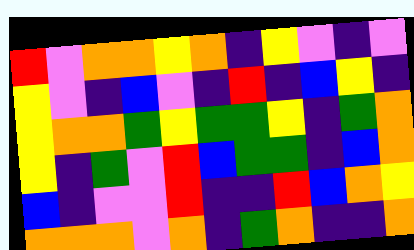[["red", "violet", "orange", "orange", "yellow", "orange", "indigo", "yellow", "violet", "indigo", "violet"], ["yellow", "violet", "indigo", "blue", "violet", "indigo", "red", "indigo", "blue", "yellow", "indigo"], ["yellow", "orange", "orange", "green", "yellow", "green", "green", "yellow", "indigo", "green", "orange"], ["yellow", "indigo", "green", "violet", "red", "blue", "green", "green", "indigo", "blue", "orange"], ["blue", "indigo", "violet", "violet", "red", "indigo", "indigo", "red", "blue", "orange", "yellow"], ["orange", "orange", "orange", "violet", "orange", "indigo", "green", "orange", "indigo", "indigo", "orange"]]